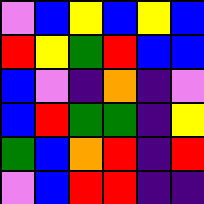[["violet", "blue", "yellow", "blue", "yellow", "blue"], ["red", "yellow", "green", "red", "blue", "blue"], ["blue", "violet", "indigo", "orange", "indigo", "violet"], ["blue", "red", "green", "green", "indigo", "yellow"], ["green", "blue", "orange", "red", "indigo", "red"], ["violet", "blue", "red", "red", "indigo", "indigo"]]